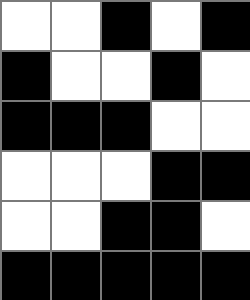[["white", "white", "black", "white", "black"], ["black", "white", "white", "black", "white"], ["black", "black", "black", "white", "white"], ["white", "white", "white", "black", "black"], ["white", "white", "black", "black", "white"], ["black", "black", "black", "black", "black"]]